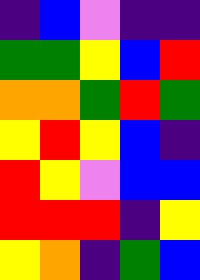[["indigo", "blue", "violet", "indigo", "indigo"], ["green", "green", "yellow", "blue", "red"], ["orange", "orange", "green", "red", "green"], ["yellow", "red", "yellow", "blue", "indigo"], ["red", "yellow", "violet", "blue", "blue"], ["red", "red", "red", "indigo", "yellow"], ["yellow", "orange", "indigo", "green", "blue"]]